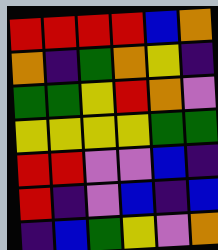[["red", "red", "red", "red", "blue", "orange"], ["orange", "indigo", "green", "orange", "yellow", "indigo"], ["green", "green", "yellow", "red", "orange", "violet"], ["yellow", "yellow", "yellow", "yellow", "green", "green"], ["red", "red", "violet", "violet", "blue", "indigo"], ["red", "indigo", "violet", "blue", "indigo", "blue"], ["indigo", "blue", "green", "yellow", "violet", "orange"]]